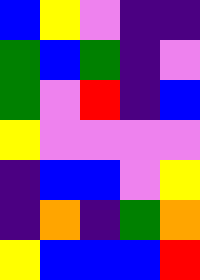[["blue", "yellow", "violet", "indigo", "indigo"], ["green", "blue", "green", "indigo", "violet"], ["green", "violet", "red", "indigo", "blue"], ["yellow", "violet", "violet", "violet", "violet"], ["indigo", "blue", "blue", "violet", "yellow"], ["indigo", "orange", "indigo", "green", "orange"], ["yellow", "blue", "blue", "blue", "red"]]